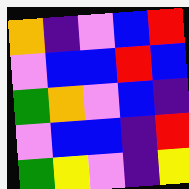[["orange", "indigo", "violet", "blue", "red"], ["violet", "blue", "blue", "red", "blue"], ["green", "orange", "violet", "blue", "indigo"], ["violet", "blue", "blue", "indigo", "red"], ["green", "yellow", "violet", "indigo", "yellow"]]